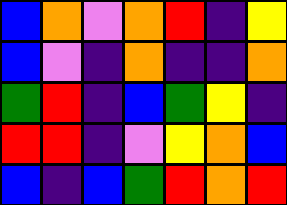[["blue", "orange", "violet", "orange", "red", "indigo", "yellow"], ["blue", "violet", "indigo", "orange", "indigo", "indigo", "orange"], ["green", "red", "indigo", "blue", "green", "yellow", "indigo"], ["red", "red", "indigo", "violet", "yellow", "orange", "blue"], ["blue", "indigo", "blue", "green", "red", "orange", "red"]]